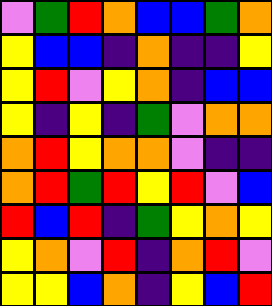[["violet", "green", "red", "orange", "blue", "blue", "green", "orange"], ["yellow", "blue", "blue", "indigo", "orange", "indigo", "indigo", "yellow"], ["yellow", "red", "violet", "yellow", "orange", "indigo", "blue", "blue"], ["yellow", "indigo", "yellow", "indigo", "green", "violet", "orange", "orange"], ["orange", "red", "yellow", "orange", "orange", "violet", "indigo", "indigo"], ["orange", "red", "green", "red", "yellow", "red", "violet", "blue"], ["red", "blue", "red", "indigo", "green", "yellow", "orange", "yellow"], ["yellow", "orange", "violet", "red", "indigo", "orange", "red", "violet"], ["yellow", "yellow", "blue", "orange", "indigo", "yellow", "blue", "red"]]